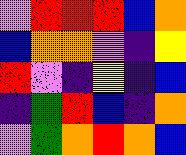[["violet", "red", "red", "red", "blue", "orange"], ["blue", "orange", "orange", "violet", "indigo", "yellow"], ["red", "violet", "indigo", "yellow", "indigo", "blue"], ["indigo", "green", "red", "blue", "indigo", "orange"], ["violet", "green", "orange", "red", "orange", "blue"]]